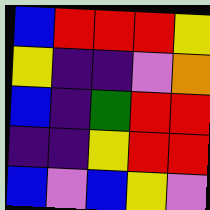[["blue", "red", "red", "red", "yellow"], ["yellow", "indigo", "indigo", "violet", "orange"], ["blue", "indigo", "green", "red", "red"], ["indigo", "indigo", "yellow", "red", "red"], ["blue", "violet", "blue", "yellow", "violet"]]